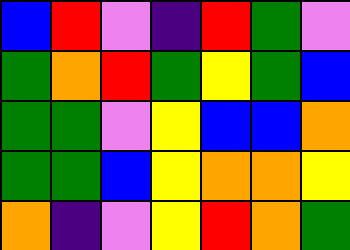[["blue", "red", "violet", "indigo", "red", "green", "violet"], ["green", "orange", "red", "green", "yellow", "green", "blue"], ["green", "green", "violet", "yellow", "blue", "blue", "orange"], ["green", "green", "blue", "yellow", "orange", "orange", "yellow"], ["orange", "indigo", "violet", "yellow", "red", "orange", "green"]]